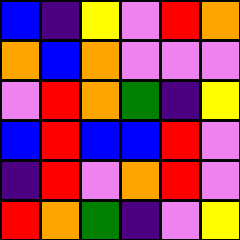[["blue", "indigo", "yellow", "violet", "red", "orange"], ["orange", "blue", "orange", "violet", "violet", "violet"], ["violet", "red", "orange", "green", "indigo", "yellow"], ["blue", "red", "blue", "blue", "red", "violet"], ["indigo", "red", "violet", "orange", "red", "violet"], ["red", "orange", "green", "indigo", "violet", "yellow"]]